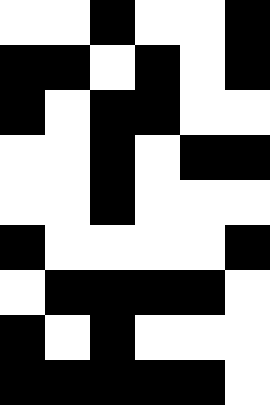[["white", "white", "black", "white", "white", "black"], ["black", "black", "white", "black", "white", "black"], ["black", "white", "black", "black", "white", "white"], ["white", "white", "black", "white", "black", "black"], ["white", "white", "black", "white", "white", "white"], ["black", "white", "white", "white", "white", "black"], ["white", "black", "black", "black", "black", "white"], ["black", "white", "black", "white", "white", "white"], ["black", "black", "black", "black", "black", "white"]]